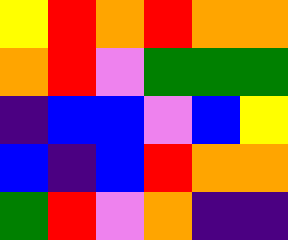[["yellow", "red", "orange", "red", "orange", "orange"], ["orange", "red", "violet", "green", "green", "green"], ["indigo", "blue", "blue", "violet", "blue", "yellow"], ["blue", "indigo", "blue", "red", "orange", "orange"], ["green", "red", "violet", "orange", "indigo", "indigo"]]